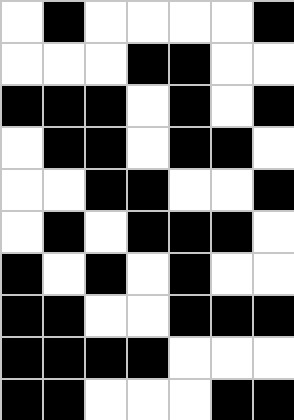[["white", "black", "white", "white", "white", "white", "black"], ["white", "white", "white", "black", "black", "white", "white"], ["black", "black", "black", "white", "black", "white", "black"], ["white", "black", "black", "white", "black", "black", "white"], ["white", "white", "black", "black", "white", "white", "black"], ["white", "black", "white", "black", "black", "black", "white"], ["black", "white", "black", "white", "black", "white", "white"], ["black", "black", "white", "white", "black", "black", "black"], ["black", "black", "black", "black", "white", "white", "white"], ["black", "black", "white", "white", "white", "black", "black"]]